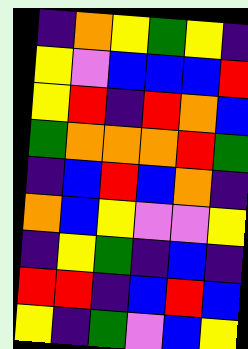[["indigo", "orange", "yellow", "green", "yellow", "indigo"], ["yellow", "violet", "blue", "blue", "blue", "red"], ["yellow", "red", "indigo", "red", "orange", "blue"], ["green", "orange", "orange", "orange", "red", "green"], ["indigo", "blue", "red", "blue", "orange", "indigo"], ["orange", "blue", "yellow", "violet", "violet", "yellow"], ["indigo", "yellow", "green", "indigo", "blue", "indigo"], ["red", "red", "indigo", "blue", "red", "blue"], ["yellow", "indigo", "green", "violet", "blue", "yellow"]]